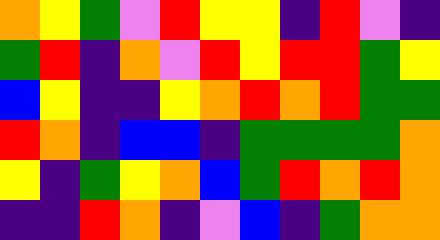[["orange", "yellow", "green", "violet", "red", "yellow", "yellow", "indigo", "red", "violet", "indigo"], ["green", "red", "indigo", "orange", "violet", "red", "yellow", "red", "red", "green", "yellow"], ["blue", "yellow", "indigo", "indigo", "yellow", "orange", "red", "orange", "red", "green", "green"], ["red", "orange", "indigo", "blue", "blue", "indigo", "green", "green", "green", "green", "orange"], ["yellow", "indigo", "green", "yellow", "orange", "blue", "green", "red", "orange", "red", "orange"], ["indigo", "indigo", "red", "orange", "indigo", "violet", "blue", "indigo", "green", "orange", "orange"]]